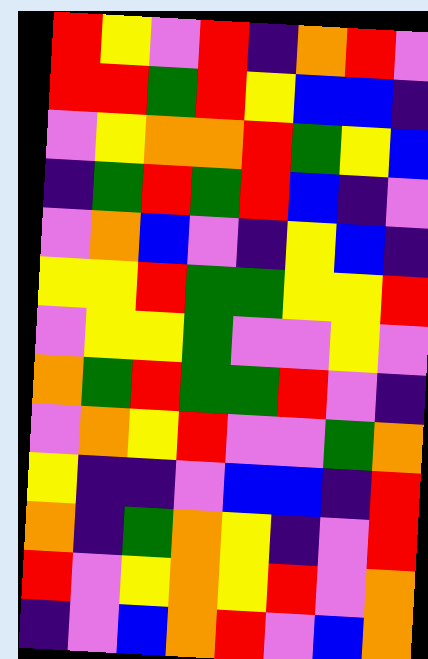[["red", "yellow", "violet", "red", "indigo", "orange", "red", "violet"], ["red", "red", "green", "red", "yellow", "blue", "blue", "indigo"], ["violet", "yellow", "orange", "orange", "red", "green", "yellow", "blue"], ["indigo", "green", "red", "green", "red", "blue", "indigo", "violet"], ["violet", "orange", "blue", "violet", "indigo", "yellow", "blue", "indigo"], ["yellow", "yellow", "red", "green", "green", "yellow", "yellow", "red"], ["violet", "yellow", "yellow", "green", "violet", "violet", "yellow", "violet"], ["orange", "green", "red", "green", "green", "red", "violet", "indigo"], ["violet", "orange", "yellow", "red", "violet", "violet", "green", "orange"], ["yellow", "indigo", "indigo", "violet", "blue", "blue", "indigo", "red"], ["orange", "indigo", "green", "orange", "yellow", "indigo", "violet", "red"], ["red", "violet", "yellow", "orange", "yellow", "red", "violet", "orange"], ["indigo", "violet", "blue", "orange", "red", "violet", "blue", "orange"]]